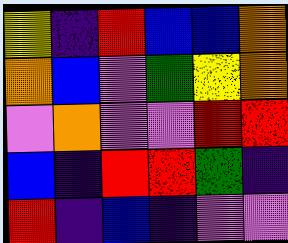[["yellow", "indigo", "red", "blue", "blue", "orange"], ["orange", "blue", "violet", "green", "yellow", "orange"], ["violet", "orange", "violet", "violet", "red", "red"], ["blue", "indigo", "red", "red", "green", "indigo"], ["red", "indigo", "blue", "indigo", "violet", "violet"]]